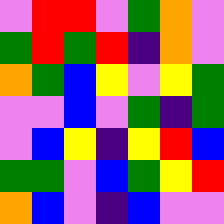[["violet", "red", "red", "violet", "green", "orange", "violet"], ["green", "red", "green", "red", "indigo", "orange", "violet"], ["orange", "green", "blue", "yellow", "violet", "yellow", "green"], ["violet", "violet", "blue", "violet", "green", "indigo", "green"], ["violet", "blue", "yellow", "indigo", "yellow", "red", "blue"], ["green", "green", "violet", "blue", "green", "yellow", "red"], ["orange", "blue", "violet", "indigo", "blue", "violet", "violet"]]